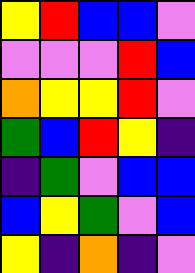[["yellow", "red", "blue", "blue", "violet"], ["violet", "violet", "violet", "red", "blue"], ["orange", "yellow", "yellow", "red", "violet"], ["green", "blue", "red", "yellow", "indigo"], ["indigo", "green", "violet", "blue", "blue"], ["blue", "yellow", "green", "violet", "blue"], ["yellow", "indigo", "orange", "indigo", "violet"]]